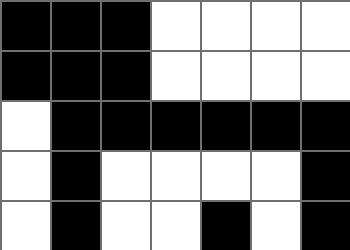[["black", "black", "black", "white", "white", "white", "white"], ["black", "black", "black", "white", "white", "white", "white"], ["white", "black", "black", "black", "black", "black", "black"], ["white", "black", "white", "white", "white", "white", "black"], ["white", "black", "white", "white", "black", "white", "black"]]